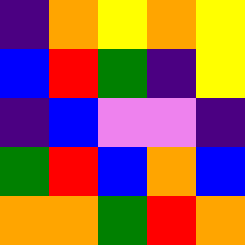[["indigo", "orange", "yellow", "orange", "yellow"], ["blue", "red", "green", "indigo", "yellow"], ["indigo", "blue", "violet", "violet", "indigo"], ["green", "red", "blue", "orange", "blue"], ["orange", "orange", "green", "red", "orange"]]